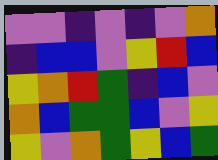[["violet", "violet", "indigo", "violet", "indigo", "violet", "orange"], ["indigo", "blue", "blue", "violet", "yellow", "red", "blue"], ["yellow", "orange", "red", "green", "indigo", "blue", "violet"], ["orange", "blue", "green", "green", "blue", "violet", "yellow"], ["yellow", "violet", "orange", "green", "yellow", "blue", "green"]]